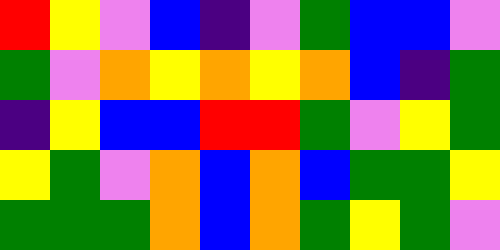[["red", "yellow", "violet", "blue", "indigo", "violet", "green", "blue", "blue", "violet"], ["green", "violet", "orange", "yellow", "orange", "yellow", "orange", "blue", "indigo", "green"], ["indigo", "yellow", "blue", "blue", "red", "red", "green", "violet", "yellow", "green"], ["yellow", "green", "violet", "orange", "blue", "orange", "blue", "green", "green", "yellow"], ["green", "green", "green", "orange", "blue", "orange", "green", "yellow", "green", "violet"]]